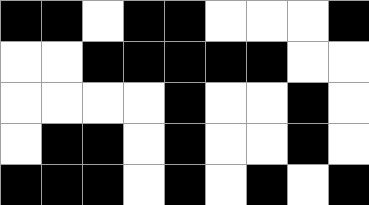[["black", "black", "white", "black", "black", "white", "white", "white", "black"], ["white", "white", "black", "black", "black", "black", "black", "white", "white"], ["white", "white", "white", "white", "black", "white", "white", "black", "white"], ["white", "black", "black", "white", "black", "white", "white", "black", "white"], ["black", "black", "black", "white", "black", "white", "black", "white", "black"]]